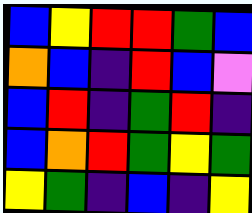[["blue", "yellow", "red", "red", "green", "blue"], ["orange", "blue", "indigo", "red", "blue", "violet"], ["blue", "red", "indigo", "green", "red", "indigo"], ["blue", "orange", "red", "green", "yellow", "green"], ["yellow", "green", "indigo", "blue", "indigo", "yellow"]]